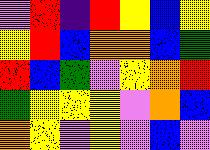[["violet", "red", "indigo", "red", "yellow", "blue", "yellow"], ["yellow", "red", "blue", "orange", "orange", "blue", "green"], ["red", "blue", "green", "violet", "yellow", "orange", "red"], ["green", "yellow", "yellow", "yellow", "violet", "orange", "blue"], ["orange", "yellow", "violet", "yellow", "violet", "blue", "violet"]]